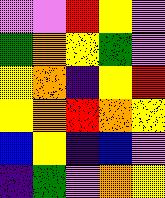[["violet", "violet", "red", "yellow", "violet"], ["green", "orange", "yellow", "green", "violet"], ["yellow", "orange", "indigo", "yellow", "red"], ["yellow", "orange", "red", "orange", "yellow"], ["blue", "yellow", "indigo", "blue", "violet"], ["indigo", "green", "violet", "orange", "yellow"]]